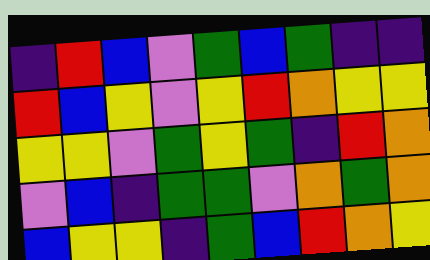[["indigo", "red", "blue", "violet", "green", "blue", "green", "indigo", "indigo"], ["red", "blue", "yellow", "violet", "yellow", "red", "orange", "yellow", "yellow"], ["yellow", "yellow", "violet", "green", "yellow", "green", "indigo", "red", "orange"], ["violet", "blue", "indigo", "green", "green", "violet", "orange", "green", "orange"], ["blue", "yellow", "yellow", "indigo", "green", "blue", "red", "orange", "yellow"]]